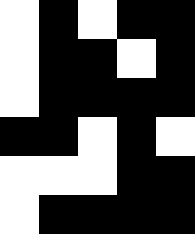[["white", "black", "white", "black", "black"], ["white", "black", "black", "white", "black"], ["white", "black", "black", "black", "black"], ["black", "black", "white", "black", "white"], ["white", "white", "white", "black", "black"], ["white", "black", "black", "black", "black"]]